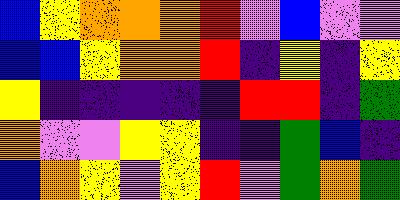[["blue", "yellow", "orange", "orange", "orange", "red", "violet", "blue", "violet", "violet"], ["blue", "blue", "yellow", "orange", "orange", "red", "indigo", "yellow", "indigo", "yellow"], ["yellow", "indigo", "indigo", "indigo", "indigo", "indigo", "red", "red", "indigo", "green"], ["orange", "violet", "violet", "yellow", "yellow", "indigo", "indigo", "green", "blue", "indigo"], ["blue", "orange", "yellow", "violet", "yellow", "red", "violet", "green", "orange", "green"]]